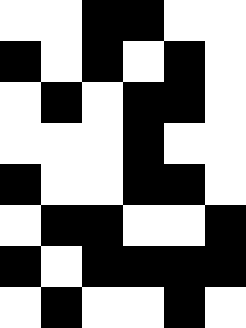[["white", "white", "black", "black", "white", "white"], ["black", "white", "black", "white", "black", "white"], ["white", "black", "white", "black", "black", "white"], ["white", "white", "white", "black", "white", "white"], ["black", "white", "white", "black", "black", "white"], ["white", "black", "black", "white", "white", "black"], ["black", "white", "black", "black", "black", "black"], ["white", "black", "white", "white", "black", "white"]]